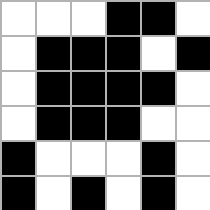[["white", "white", "white", "black", "black", "white"], ["white", "black", "black", "black", "white", "black"], ["white", "black", "black", "black", "black", "white"], ["white", "black", "black", "black", "white", "white"], ["black", "white", "white", "white", "black", "white"], ["black", "white", "black", "white", "black", "white"]]